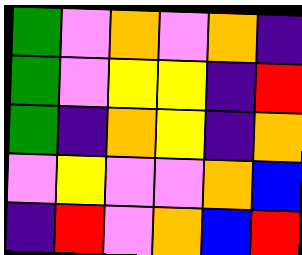[["green", "violet", "orange", "violet", "orange", "indigo"], ["green", "violet", "yellow", "yellow", "indigo", "red"], ["green", "indigo", "orange", "yellow", "indigo", "orange"], ["violet", "yellow", "violet", "violet", "orange", "blue"], ["indigo", "red", "violet", "orange", "blue", "red"]]